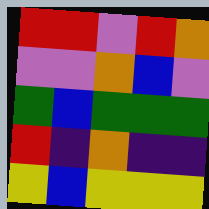[["red", "red", "violet", "red", "orange"], ["violet", "violet", "orange", "blue", "violet"], ["green", "blue", "green", "green", "green"], ["red", "indigo", "orange", "indigo", "indigo"], ["yellow", "blue", "yellow", "yellow", "yellow"]]